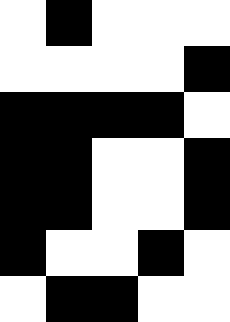[["white", "black", "white", "white", "white"], ["white", "white", "white", "white", "black"], ["black", "black", "black", "black", "white"], ["black", "black", "white", "white", "black"], ["black", "black", "white", "white", "black"], ["black", "white", "white", "black", "white"], ["white", "black", "black", "white", "white"]]